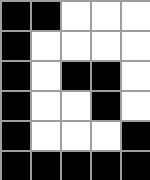[["black", "black", "white", "white", "white"], ["black", "white", "white", "white", "white"], ["black", "white", "black", "black", "white"], ["black", "white", "white", "black", "white"], ["black", "white", "white", "white", "black"], ["black", "black", "black", "black", "black"]]